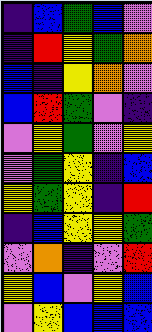[["indigo", "blue", "green", "blue", "violet"], ["indigo", "red", "yellow", "green", "orange"], ["blue", "indigo", "yellow", "orange", "violet"], ["blue", "red", "green", "violet", "indigo"], ["violet", "yellow", "green", "violet", "yellow"], ["violet", "green", "yellow", "indigo", "blue"], ["yellow", "green", "yellow", "indigo", "red"], ["indigo", "blue", "yellow", "yellow", "green"], ["violet", "orange", "indigo", "violet", "red"], ["yellow", "blue", "violet", "yellow", "blue"], ["violet", "yellow", "blue", "blue", "blue"]]